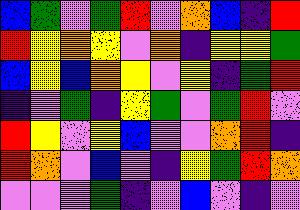[["blue", "green", "violet", "green", "red", "violet", "orange", "blue", "indigo", "red"], ["red", "yellow", "orange", "yellow", "violet", "orange", "indigo", "yellow", "yellow", "green"], ["blue", "yellow", "blue", "orange", "yellow", "violet", "yellow", "indigo", "green", "red"], ["indigo", "violet", "green", "indigo", "yellow", "green", "violet", "green", "red", "violet"], ["red", "yellow", "violet", "yellow", "blue", "violet", "violet", "orange", "red", "indigo"], ["red", "orange", "violet", "blue", "violet", "indigo", "yellow", "green", "red", "orange"], ["violet", "violet", "violet", "green", "indigo", "violet", "blue", "violet", "indigo", "violet"]]